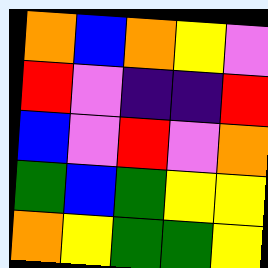[["orange", "blue", "orange", "yellow", "violet"], ["red", "violet", "indigo", "indigo", "red"], ["blue", "violet", "red", "violet", "orange"], ["green", "blue", "green", "yellow", "yellow"], ["orange", "yellow", "green", "green", "yellow"]]